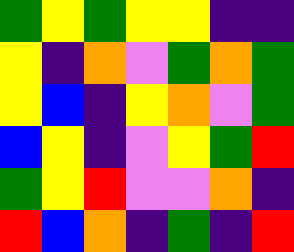[["green", "yellow", "green", "yellow", "yellow", "indigo", "indigo"], ["yellow", "indigo", "orange", "violet", "green", "orange", "green"], ["yellow", "blue", "indigo", "yellow", "orange", "violet", "green"], ["blue", "yellow", "indigo", "violet", "yellow", "green", "red"], ["green", "yellow", "red", "violet", "violet", "orange", "indigo"], ["red", "blue", "orange", "indigo", "green", "indigo", "red"]]